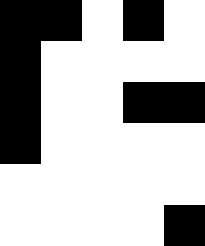[["black", "black", "white", "black", "white"], ["black", "white", "white", "white", "white"], ["black", "white", "white", "black", "black"], ["black", "white", "white", "white", "white"], ["white", "white", "white", "white", "white"], ["white", "white", "white", "white", "black"]]